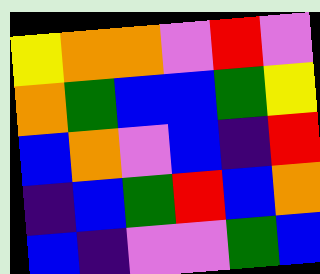[["yellow", "orange", "orange", "violet", "red", "violet"], ["orange", "green", "blue", "blue", "green", "yellow"], ["blue", "orange", "violet", "blue", "indigo", "red"], ["indigo", "blue", "green", "red", "blue", "orange"], ["blue", "indigo", "violet", "violet", "green", "blue"]]